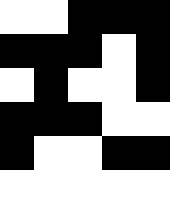[["white", "white", "black", "black", "black"], ["black", "black", "black", "white", "black"], ["white", "black", "white", "white", "black"], ["black", "black", "black", "white", "white"], ["black", "white", "white", "black", "black"], ["white", "white", "white", "white", "white"]]